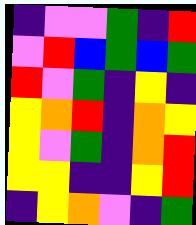[["indigo", "violet", "violet", "green", "indigo", "red"], ["violet", "red", "blue", "green", "blue", "green"], ["red", "violet", "green", "indigo", "yellow", "indigo"], ["yellow", "orange", "red", "indigo", "orange", "yellow"], ["yellow", "violet", "green", "indigo", "orange", "red"], ["yellow", "yellow", "indigo", "indigo", "yellow", "red"], ["indigo", "yellow", "orange", "violet", "indigo", "green"]]